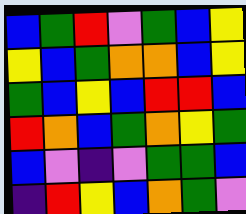[["blue", "green", "red", "violet", "green", "blue", "yellow"], ["yellow", "blue", "green", "orange", "orange", "blue", "yellow"], ["green", "blue", "yellow", "blue", "red", "red", "blue"], ["red", "orange", "blue", "green", "orange", "yellow", "green"], ["blue", "violet", "indigo", "violet", "green", "green", "blue"], ["indigo", "red", "yellow", "blue", "orange", "green", "violet"]]